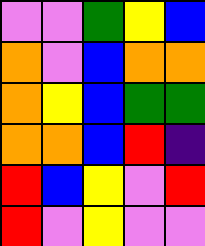[["violet", "violet", "green", "yellow", "blue"], ["orange", "violet", "blue", "orange", "orange"], ["orange", "yellow", "blue", "green", "green"], ["orange", "orange", "blue", "red", "indigo"], ["red", "blue", "yellow", "violet", "red"], ["red", "violet", "yellow", "violet", "violet"]]